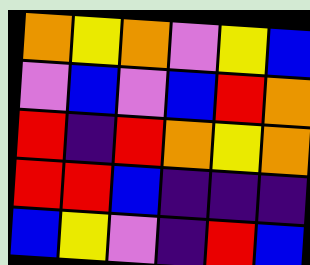[["orange", "yellow", "orange", "violet", "yellow", "blue"], ["violet", "blue", "violet", "blue", "red", "orange"], ["red", "indigo", "red", "orange", "yellow", "orange"], ["red", "red", "blue", "indigo", "indigo", "indigo"], ["blue", "yellow", "violet", "indigo", "red", "blue"]]